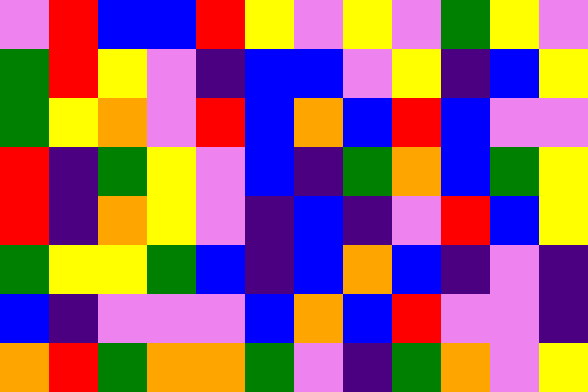[["violet", "red", "blue", "blue", "red", "yellow", "violet", "yellow", "violet", "green", "yellow", "violet"], ["green", "red", "yellow", "violet", "indigo", "blue", "blue", "violet", "yellow", "indigo", "blue", "yellow"], ["green", "yellow", "orange", "violet", "red", "blue", "orange", "blue", "red", "blue", "violet", "violet"], ["red", "indigo", "green", "yellow", "violet", "blue", "indigo", "green", "orange", "blue", "green", "yellow"], ["red", "indigo", "orange", "yellow", "violet", "indigo", "blue", "indigo", "violet", "red", "blue", "yellow"], ["green", "yellow", "yellow", "green", "blue", "indigo", "blue", "orange", "blue", "indigo", "violet", "indigo"], ["blue", "indigo", "violet", "violet", "violet", "blue", "orange", "blue", "red", "violet", "violet", "indigo"], ["orange", "red", "green", "orange", "orange", "green", "violet", "indigo", "green", "orange", "violet", "yellow"]]